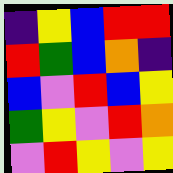[["indigo", "yellow", "blue", "red", "red"], ["red", "green", "blue", "orange", "indigo"], ["blue", "violet", "red", "blue", "yellow"], ["green", "yellow", "violet", "red", "orange"], ["violet", "red", "yellow", "violet", "yellow"]]